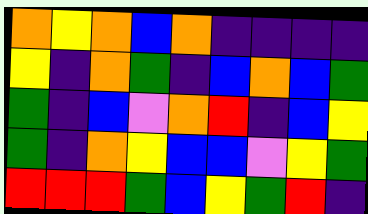[["orange", "yellow", "orange", "blue", "orange", "indigo", "indigo", "indigo", "indigo"], ["yellow", "indigo", "orange", "green", "indigo", "blue", "orange", "blue", "green"], ["green", "indigo", "blue", "violet", "orange", "red", "indigo", "blue", "yellow"], ["green", "indigo", "orange", "yellow", "blue", "blue", "violet", "yellow", "green"], ["red", "red", "red", "green", "blue", "yellow", "green", "red", "indigo"]]